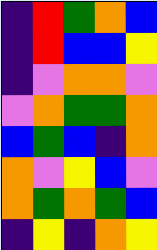[["indigo", "red", "green", "orange", "blue"], ["indigo", "red", "blue", "blue", "yellow"], ["indigo", "violet", "orange", "orange", "violet"], ["violet", "orange", "green", "green", "orange"], ["blue", "green", "blue", "indigo", "orange"], ["orange", "violet", "yellow", "blue", "violet"], ["orange", "green", "orange", "green", "blue"], ["indigo", "yellow", "indigo", "orange", "yellow"]]